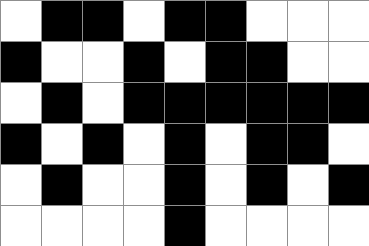[["white", "black", "black", "white", "black", "black", "white", "white", "white"], ["black", "white", "white", "black", "white", "black", "black", "white", "white"], ["white", "black", "white", "black", "black", "black", "black", "black", "black"], ["black", "white", "black", "white", "black", "white", "black", "black", "white"], ["white", "black", "white", "white", "black", "white", "black", "white", "black"], ["white", "white", "white", "white", "black", "white", "white", "white", "white"]]